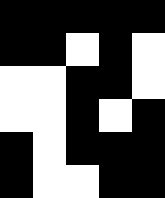[["black", "black", "black", "black", "black"], ["black", "black", "white", "black", "white"], ["white", "white", "black", "black", "white"], ["white", "white", "black", "white", "black"], ["black", "white", "black", "black", "black"], ["black", "white", "white", "black", "black"]]